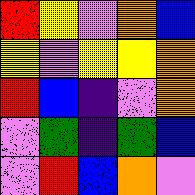[["red", "yellow", "violet", "orange", "blue"], ["yellow", "violet", "yellow", "yellow", "orange"], ["red", "blue", "indigo", "violet", "orange"], ["violet", "green", "indigo", "green", "blue"], ["violet", "red", "blue", "orange", "violet"]]